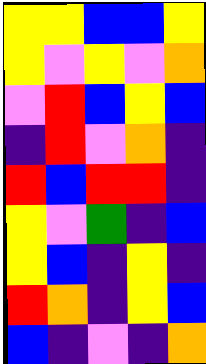[["yellow", "yellow", "blue", "blue", "yellow"], ["yellow", "violet", "yellow", "violet", "orange"], ["violet", "red", "blue", "yellow", "blue"], ["indigo", "red", "violet", "orange", "indigo"], ["red", "blue", "red", "red", "indigo"], ["yellow", "violet", "green", "indigo", "blue"], ["yellow", "blue", "indigo", "yellow", "indigo"], ["red", "orange", "indigo", "yellow", "blue"], ["blue", "indigo", "violet", "indigo", "orange"]]